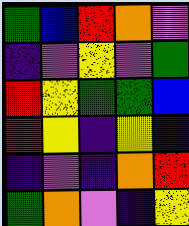[["green", "blue", "red", "orange", "violet"], ["indigo", "violet", "yellow", "violet", "green"], ["red", "yellow", "green", "green", "blue"], ["red", "yellow", "indigo", "yellow", "indigo"], ["indigo", "violet", "indigo", "orange", "red"], ["green", "orange", "violet", "indigo", "yellow"]]